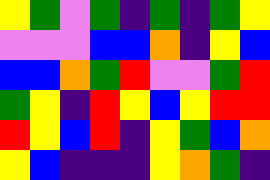[["yellow", "green", "violet", "green", "indigo", "green", "indigo", "green", "yellow"], ["violet", "violet", "violet", "blue", "blue", "orange", "indigo", "yellow", "blue"], ["blue", "blue", "orange", "green", "red", "violet", "violet", "green", "red"], ["green", "yellow", "indigo", "red", "yellow", "blue", "yellow", "red", "red"], ["red", "yellow", "blue", "red", "indigo", "yellow", "green", "blue", "orange"], ["yellow", "blue", "indigo", "indigo", "indigo", "yellow", "orange", "green", "indigo"]]